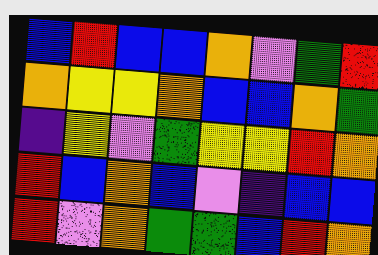[["blue", "red", "blue", "blue", "orange", "violet", "green", "red"], ["orange", "yellow", "yellow", "orange", "blue", "blue", "orange", "green"], ["indigo", "yellow", "violet", "green", "yellow", "yellow", "red", "orange"], ["red", "blue", "orange", "blue", "violet", "indigo", "blue", "blue"], ["red", "violet", "orange", "green", "green", "blue", "red", "orange"]]